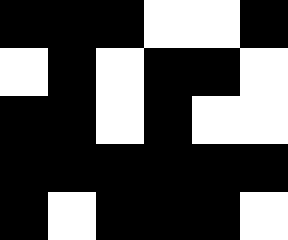[["black", "black", "black", "white", "white", "black"], ["white", "black", "white", "black", "black", "white"], ["black", "black", "white", "black", "white", "white"], ["black", "black", "black", "black", "black", "black"], ["black", "white", "black", "black", "black", "white"]]